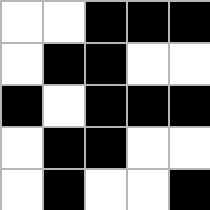[["white", "white", "black", "black", "black"], ["white", "black", "black", "white", "white"], ["black", "white", "black", "black", "black"], ["white", "black", "black", "white", "white"], ["white", "black", "white", "white", "black"]]